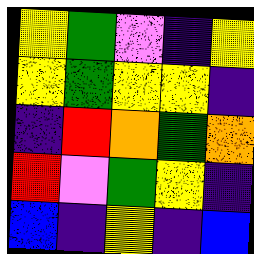[["yellow", "green", "violet", "indigo", "yellow"], ["yellow", "green", "yellow", "yellow", "indigo"], ["indigo", "red", "orange", "green", "orange"], ["red", "violet", "green", "yellow", "indigo"], ["blue", "indigo", "yellow", "indigo", "blue"]]